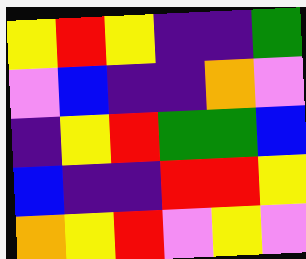[["yellow", "red", "yellow", "indigo", "indigo", "green"], ["violet", "blue", "indigo", "indigo", "orange", "violet"], ["indigo", "yellow", "red", "green", "green", "blue"], ["blue", "indigo", "indigo", "red", "red", "yellow"], ["orange", "yellow", "red", "violet", "yellow", "violet"]]